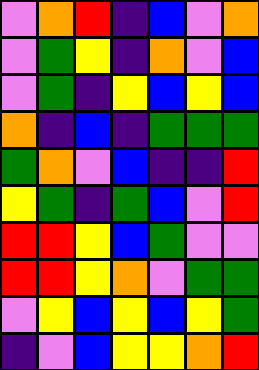[["violet", "orange", "red", "indigo", "blue", "violet", "orange"], ["violet", "green", "yellow", "indigo", "orange", "violet", "blue"], ["violet", "green", "indigo", "yellow", "blue", "yellow", "blue"], ["orange", "indigo", "blue", "indigo", "green", "green", "green"], ["green", "orange", "violet", "blue", "indigo", "indigo", "red"], ["yellow", "green", "indigo", "green", "blue", "violet", "red"], ["red", "red", "yellow", "blue", "green", "violet", "violet"], ["red", "red", "yellow", "orange", "violet", "green", "green"], ["violet", "yellow", "blue", "yellow", "blue", "yellow", "green"], ["indigo", "violet", "blue", "yellow", "yellow", "orange", "red"]]